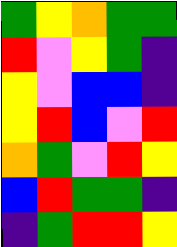[["green", "yellow", "orange", "green", "green"], ["red", "violet", "yellow", "green", "indigo"], ["yellow", "violet", "blue", "blue", "indigo"], ["yellow", "red", "blue", "violet", "red"], ["orange", "green", "violet", "red", "yellow"], ["blue", "red", "green", "green", "indigo"], ["indigo", "green", "red", "red", "yellow"]]